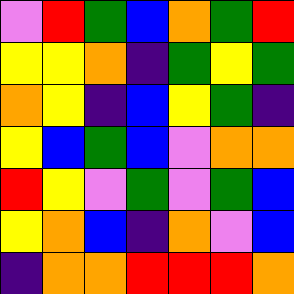[["violet", "red", "green", "blue", "orange", "green", "red"], ["yellow", "yellow", "orange", "indigo", "green", "yellow", "green"], ["orange", "yellow", "indigo", "blue", "yellow", "green", "indigo"], ["yellow", "blue", "green", "blue", "violet", "orange", "orange"], ["red", "yellow", "violet", "green", "violet", "green", "blue"], ["yellow", "orange", "blue", "indigo", "orange", "violet", "blue"], ["indigo", "orange", "orange", "red", "red", "red", "orange"]]